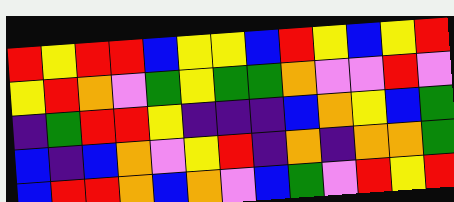[["red", "yellow", "red", "red", "blue", "yellow", "yellow", "blue", "red", "yellow", "blue", "yellow", "red"], ["yellow", "red", "orange", "violet", "green", "yellow", "green", "green", "orange", "violet", "violet", "red", "violet"], ["indigo", "green", "red", "red", "yellow", "indigo", "indigo", "indigo", "blue", "orange", "yellow", "blue", "green"], ["blue", "indigo", "blue", "orange", "violet", "yellow", "red", "indigo", "orange", "indigo", "orange", "orange", "green"], ["blue", "red", "red", "orange", "blue", "orange", "violet", "blue", "green", "violet", "red", "yellow", "red"]]